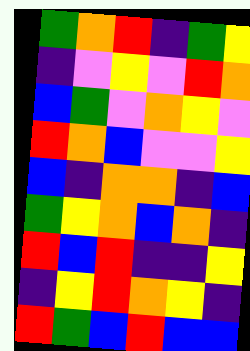[["green", "orange", "red", "indigo", "green", "yellow"], ["indigo", "violet", "yellow", "violet", "red", "orange"], ["blue", "green", "violet", "orange", "yellow", "violet"], ["red", "orange", "blue", "violet", "violet", "yellow"], ["blue", "indigo", "orange", "orange", "indigo", "blue"], ["green", "yellow", "orange", "blue", "orange", "indigo"], ["red", "blue", "red", "indigo", "indigo", "yellow"], ["indigo", "yellow", "red", "orange", "yellow", "indigo"], ["red", "green", "blue", "red", "blue", "blue"]]